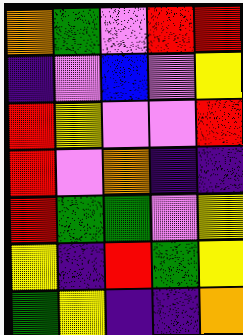[["orange", "green", "violet", "red", "red"], ["indigo", "violet", "blue", "violet", "yellow"], ["red", "yellow", "violet", "violet", "red"], ["red", "violet", "orange", "indigo", "indigo"], ["red", "green", "green", "violet", "yellow"], ["yellow", "indigo", "red", "green", "yellow"], ["green", "yellow", "indigo", "indigo", "orange"]]